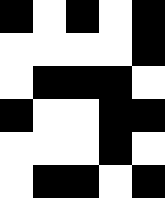[["black", "white", "black", "white", "black"], ["white", "white", "white", "white", "black"], ["white", "black", "black", "black", "white"], ["black", "white", "white", "black", "black"], ["white", "white", "white", "black", "white"], ["white", "black", "black", "white", "black"]]